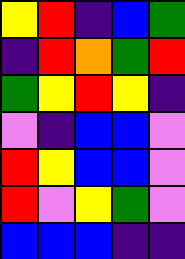[["yellow", "red", "indigo", "blue", "green"], ["indigo", "red", "orange", "green", "red"], ["green", "yellow", "red", "yellow", "indigo"], ["violet", "indigo", "blue", "blue", "violet"], ["red", "yellow", "blue", "blue", "violet"], ["red", "violet", "yellow", "green", "violet"], ["blue", "blue", "blue", "indigo", "indigo"]]